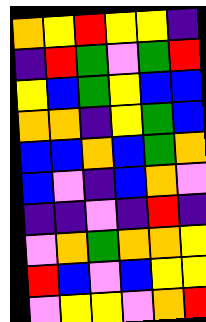[["orange", "yellow", "red", "yellow", "yellow", "indigo"], ["indigo", "red", "green", "violet", "green", "red"], ["yellow", "blue", "green", "yellow", "blue", "blue"], ["orange", "orange", "indigo", "yellow", "green", "blue"], ["blue", "blue", "orange", "blue", "green", "orange"], ["blue", "violet", "indigo", "blue", "orange", "violet"], ["indigo", "indigo", "violet", "indigo", "red", "indigo"], ["violet", "orange", "green", "orange", "orange", "yellow"], ["red", "blue", "violet", "blue", "yellow", "yellow"], ["violet", "yellow", "yellow", "violet", "orange", "red"]]